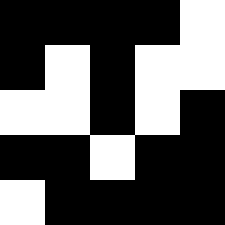[["black", "black", "black", "black", "white"], ["black", "white", "black", "white", "white"], ["white", "white", "black", "white", "black"], ["black", "black", "white", "black", "black"], ["white", "black", "black", "black", "black"]]